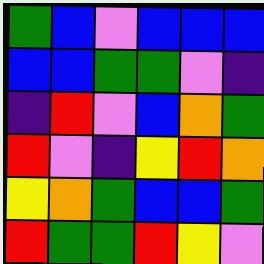[["green", "blue", "violet", "blue", "blue", "blue"], ["blue", "blue", "green", "green", "violet", "indigo"], ["indigo", "red", "violet", "blue", "orange", "green"], ["red", "violet", "indigo", "yellow", "red", "orange"], ["yellow", "orange", "green", "blue", "blue", "green"], ["red", "green", "green", "red", "yellow", "violet"]]